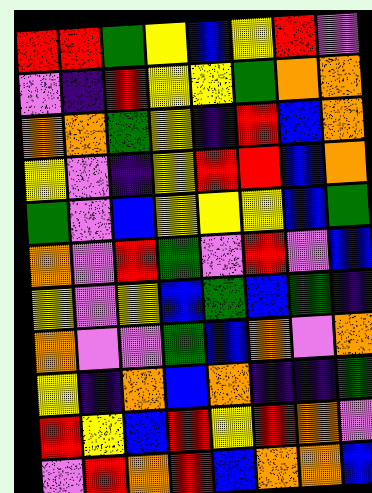[["red", "red", "green", "yellow", "blue", "yellow", "red", "violet"], ["violet", "indigo", "red", "yellow", "yellow", "green", "orange", "orange"], ["orange", "orange", "green", "yellow", "indigo", "red", "blue", "orange"], ["yellow", "violet", "indigo", "yellow", "red", "red", "blue", "orange"], ["green", "violet", "blue", "yellow", "yellow", "yellow", "blue", "green"], ["orange", "violet", "red", "green", "violet", "red", "violet", "blue"], ["yellow", "violet", "yellow", "blue", "green", "blue", "green", "indigo"], ["orange", "violet", "violet", "green", "blue", "orange", "violet", "orange"], ["yellow", "indigo", "orange", "blue", "orange", "indigo", "indigo", "green"], ["red", "yellow", "blue", "red", "yellow", "red", "orange", "violet"], ["violet", "red", "orange", "red", "blue", "orange", "orange", "blue"]]